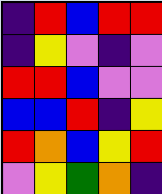[["indigo", "red", "blue", "red", "red"], ["indigo", "yellow", "violet", "indigo", "violet"], ["red", "red", "blue", "violet", "violet"], ["blue", "blue", "red", "indigo", "yellow"], ["red", "orange", "blue", "yellow", "red"], ["violet", "yellow", "green", "orange", "indigo"]]